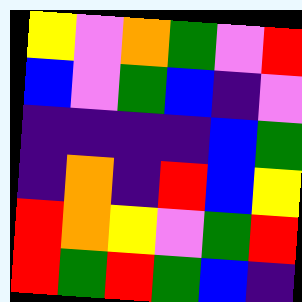[["yellow", "violet", "orange", "green", "violet", "red"], ["blue", "violet", "green", "blue", "indigo", "violet"], ["indigo", "indigo", "indigo", "indigo", "blue", "green"], ["indigo", "orange", "indigo", "red", "blue", "yellow"], ["red", "orange", "yellow", "violet", "green", "red"], ["red", "green", "red", "green", "blue", "indigo"]]